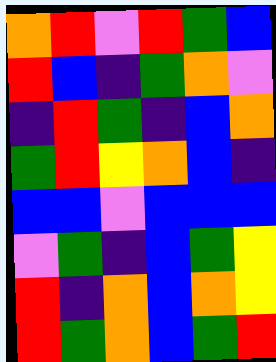[["orange", "red", "violet", "red", "green", "blue"], ["red", "blue", "indigo", "green", "orange", "violet"], ["indigo", "red", "green", "indigo", "blue", "orange"], ["green", "red", "yellow", "orange", "blue", "indigo"], ["blue", "blue", "violet", "blue", "blue", "blue"], ["violet", "green", "indigo", "blue", "green", "yellow"], ["red", "indigo", "orange", "blue", "orange", "yellow"], ["red", "green", "orange", "blue", "green", "red"]]